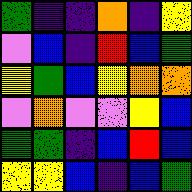[["green", "indigo", "indigo", "orange", "indigo", "yellow"], ["violet", "blue", "indigo", "red", "blue", "green"], ["yellow", "green", "blue", "yellow", "orange", "orange"], ["violet", "orange", "violet", "violet", "yellow", "blue"], ["green", "green", "indigo", "blue", "red", "blue"], ["yellow", "yellow", "blue", "indigo", "blue", "green"]]